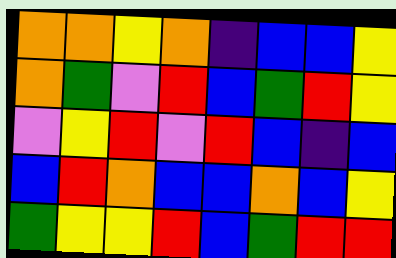[["orange", "orange", "yellow", "orange", "indigo", "blue", "blue", "yellow"], ["orange", "green", "violet", "red", "blue", "green", "red", "yellow"], ["violet", "yellow", "red", "violet", "red", "blue", "indigo", "blue"], ["blue", "red", "orange", "blue", "blue", "orange", "blue", "yellow"], ["green", "yellow", "yellow", "red", "blue", "green", "red", "red"]]